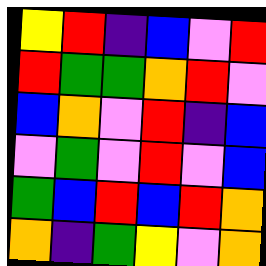[["yellow", "red", "indigo", "blue", "violet", "red"], ["red", "green", "green", "orange", "red", "violet"], ["blue", "orange", "violet", "red", "indigo", "blue"], ["violet", "green", "violet", "red", "violet", "blue"], ["green", "blue", "red", "blue", "red", "orange"], ["orange", "indigo", "green", "yellow", "violet", "orange"]]